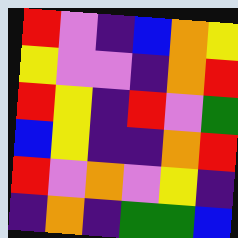[["red", "violet", "indigo", "blue", "orange", "yellow"], ["yellow", "violet", "violet", "indigo", "orange", "red"], ["red", "yellow", "indigo", "red", "violet", "green"], ["blue", "yellow", "indigo", "indigo", "orange", "red"], ["red", "violet", "orange", "violet", "yellow", "indigo"], ["indigo", "orange", "indigo", "green", "green", "blue"]]